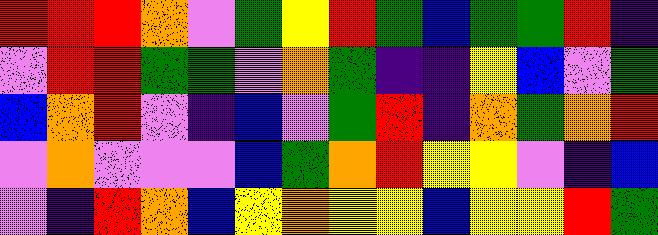[["red", "red", "red", "orange", "violet", "green", "yellow", "red", "green", "blue", "green", "green", "red", "indigo"], ["violet", "red", "red", "green", "green", "violet", "orange", "green", "indigo", "indigo", "yellow", "blue", "violet", "green"], ["blue", "orange", "red", "violet", "indigo", "blue", "violet", "green", "red", "indigo", "orange", "green", "orange", "red"], ["violet", "orange", "violet", "violet", "violet", "blue", "green", "orange", "red", "yellow", "yellow", "violet", "indigo", "blue"], ["violet", "indigo", "red", "orange", "blue", "yellow", "orange", "yellow", "yellow", "blue", "yellow", "yellow", "red", "green"]]